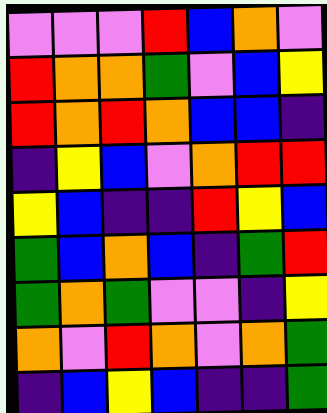[["violet", "violet", "violet", "red", "blue", "orange", "violet"], ["red", "orange", "orange", "green", "violet", "blue", "yellow"], ["red", "orange", "red", "orange", "blue", "blue", "indigo"], ["indigo", "yellow", "blue", "violet", "orange", "red", "red"], ["yellow", "blue", "indigo", "indigo", "red", "yellow", "blue"], ["green", "blue", "orange", "blue", "indigo", "green", "red"], ["green", "orange", "green", "violet", "violet", "indigo", "yellow"], ["orange", "violet", "red", "orange", "violet", "orange", "green"], ["indigo", "blue", "yellow", "blue", "indigo", "indigo", "green"]]